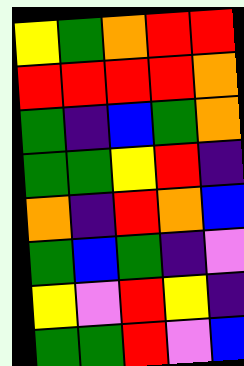[["yellow", "green", "orange", "red", "red"], ["red", "red", "red", "red", "orange"], ["green", "indigo", "blue", "green", "orange"], ["green", "green", "yellow", "red", "indigo"], ["orange", "indigo", "red", "orange", "blue"], ["green", "blue", "green", "indigo", "violet"], ["yellow", "violet", "red", "yellow", "indigo"], ["green", "green", "red", "violet", "blue"]]